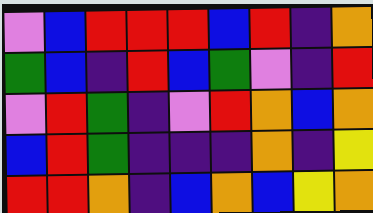[["violet", "blue", "red", "red", "red", "blue", "red", "indigo", "orange"], ["green", "blue", "indigo", "red", "blue", "green", "violet", "indigo", "red"], ["violet", "red", "green", "indigo", "violet", "red", "orange", "blue", "orange"], ["blue", "red", "green", "indigo", "indigo", "indigo", "orange", "indigo", "yellow"], ["red", "red", "orange", "indigo", "blue", "orange", "blue", "yellow", "orange"]]